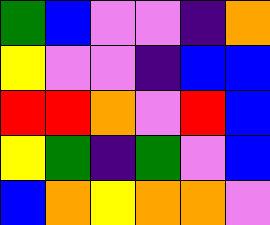[["green", "blue", "violet", "violet", "indigo", "orange"], ["yellow", "violet", "violet", "indigo", "blue", "blue"], ["red", "red", "orange", "violet", "red", "blue"], ["yellow", "green", "indigo", "green", "violet", "blue"], ["blue", "orange", "yellow", "orange", "orange", "violet"]]